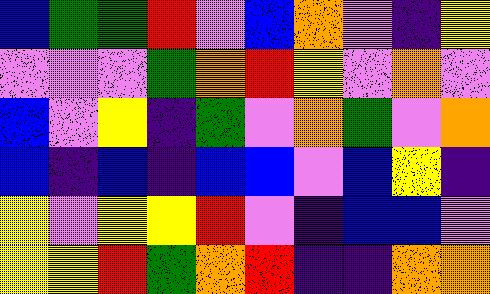[["blue", "green", "green", "red", "violet", "blue", "orange", "violet", "indigo", "yellow"], ["violet", "violet", "violet", "green", "orange", "red", "yellow", "violet", "orange", "violet"], ["blue", "violet", "yellow", "indigo", "green", "violet", "orange", "green", "violet", "orange"], ["blue", "indigo", "blue", "indigo", "blue", "blue", "violet", "blue", "yellow", "indigo"], ["yellow", "violet", "yellow", "yellow", "red", "violet", "indigo", "blue", "blue", "violet"], ["yellow", "yellow", "red", "green", "orange", "red", "indigo", "indigo", "orange", "orange"]]